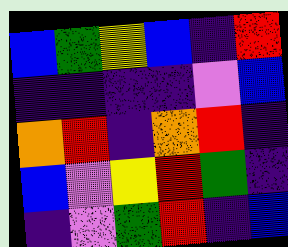[["blue", "green", "yellow", "blue", "indigo", "red"], ["indigo", "indigo", "indigo", "indigo", "violet", "blue"], ["orange", "red", "indigo", "orange", "red", "indigo"], ["blue", "violet", "yellow", "red", "green", "indigo"], ["indigo", "violet", "green", "red", "indigo", "blue"]]